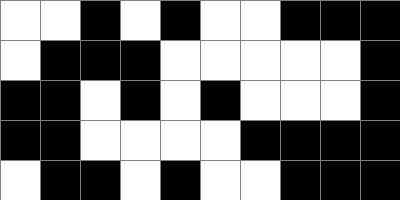[["white", "white", "black", "white", "black", "white", "white", "black", "black", "black"], ["white", "black", "black", "black", "white", "white", "white", "white", "white", "black"], ["black", "black", "white", "black", "white", "black", "white", "white", "white", "black"], ["black", "black", "white", "white", "white", "white", "black", "black", "black", "black"], ["white", "black", "black", "white", "black", "white", "white", "black", "black", "black"]]